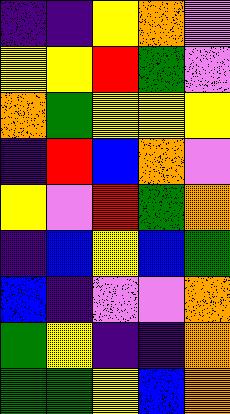[["indigo", "indigo", "yellow", "orange", "violet"], ["yellow", "yellow", "red", "green", "violet"], ["orange", "green", "yellow", "yellow", "yellow"], ["indigo", "red", "blue", "orange", "violet"], ["yellow", "violet", "red", "green", "orange"], ["indigo", "blue", "yellow", "blue", "green"], ["blue", "indigo", "violet", "violet", "orange"], ["green", "yellow", "indigo", "indigo", "orange"], ["green", "green", "yellow", "blue", "orange"]]